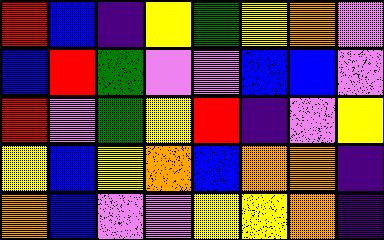[["red", "blue", "indigo", "yellow", "green", "yellow", "orange", "violet"], ["blue", "red", "green", "violet", "violet", "blue", "blue", "violet"], ["red", "violet", "green", "yellow", "red", "indigo", "violet", "yellow"], ["yellow", "blue", "yellow", "orange", "blue", "orange", "orange", "indigo"], ["orange", "blue", "violet", "violet", "yellow", "yellow", "orange", "indigo"]]